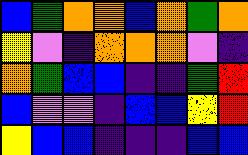[["blue", "green", "orange", "orange", "blue", "orange", "green", "orange"], ["yellow", "violet", "indigo", "orange", "orange", "orange", "violet", "indigo"], ["orange", "green", "blue", "blue", "indigo", "indigo", "green", "red"], ["blue", "violet", "violet", "indigo", "blue", "blue", "yellow", "red"], ["yellow", "blue", "blue", "indigo", "indigo", "indigo", "blue", "blue"]]